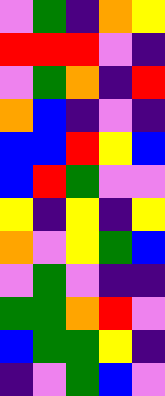[["violet", "green", "indigo", "orange", "yellow"], ["red", "red", "red", "violet", "indigo"], ["violet", "green", "orange", "indigo", "red"], ["orange", "blue", "indigo", "violet", "indigo"], ["blue", "blue", "red", "yellow", "blue"], ["blue", "red", "green", "violet", "violet"], ["yellow", "indigo", "yellow", "indigo", "yellow"], ["orange", "violet", "yellow", "green", "blue"], ["violet", "green", "violet", "indigo", "indigo"], ["green", "green", "orange", "red", "violet"], ["blue", "green", "green", "yellow", "indigo"], ["indigo", "violet", "green", "blue", "violet"]]